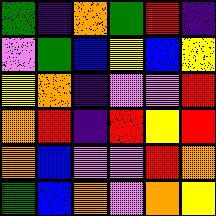[["green", "indigo", "orange", "green", "red", "indigo"], ["violet", "green", "blue", "yellow", "blue", "yellow"], ["yellow", "orange", "indigo", "violet", "violet", "red"], ["orange", "red", "indigo", "red", "yellow", "red"], ["orange", "blue", "violet", "violet", "red", "orange"], ["green", "blue", "orange", "violet", "orange", "yellow"]]